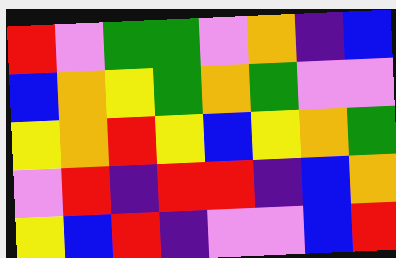[["red", "violet", "green", "green", "violet", "orange", "indigo", "blue"], ["blue", "orange", "yellow", "green", "orange", "green", "violet", "violet"], ["yellow", "orange", "red", "yellow", "blue", "yellow", "orange", "green"], ["violet", "red", "indigo", "red", "red", "indigo", "blue", "orange"], ["yellow", "blue", "red", "indigo", "violet", "violet", "blue", "red"]]